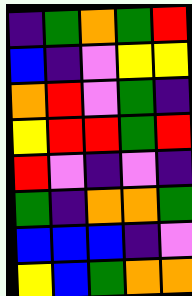[["indigo", "green", "orange", "green", "red"], ["blue", "indigo", "violet", "yellow", "yellow"], ["orange", "red", "violet", "green", "indigo"], ["yellow", "red", "red", "green", "red"], ["red", "violet", "indigo", "violet", "indigo"], ["green", "indigo", "orange", "orange", "green"], ["blue", "blue", "blue", "indigo", "violet"], ["yellow", "blue", "green", "orange", "orange"]]